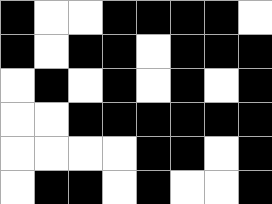[["black", "white", "white", "black", "black", "black", "black", "white"], ["black", "white", "black", "black", "white", "black", "black", "black"], ["white", "black", "white", "black", "white", "black", "white", "black"], ["white", "white", "black", "black", "black", "black", "black", "black"], ["white", "white", "white", "white", "black", "black", "white", "black"], ["white", "black", "black", "white", "black", "white", "white", "black"]]